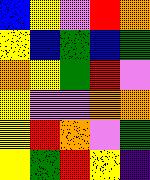[["blue", "yellow", "violet", "red", "orange"], ["yellow", "blue", "green", "blue", "green"], ["orange", "yellow", "green", "red", "violet"], ["yellow", "violet", "violet", "orange", "orange"], ["yellow", "red", "orange", "violet", "green"], ["yellow", "green", "red", "yellow", "indigo"]]